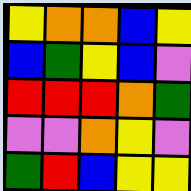[["yellow", "orange", "orange", "blue", "yellow"], ["blue", "green", "yellow", "blue", "violet"], ["red", "red", "red", "orange", "green"], ["violet", "violet", "orange", "yellow", "violet"], ["green", "red", "blue", "yellow", "yellow"]]